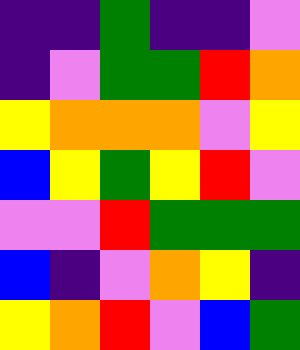[["indigo", "indigo", "green", "indigo", "indigo", "violet"], ["indigo", "violet", "green", "green", "red", "orange"], ["yellow", "orange", "orange", "orange", "violet", "yellow"], ["blue", "yellow", "green", "yellow", "red", "violet"], ["violet", "violet", "red", "green", "green", "green"], ["blue", "indigo", "violet", "orange", "yellow", "indigo"], ["yellow", "orange", "red", "violet", "blue", "green"]]